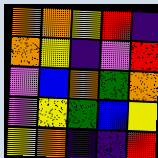[["orange", "orange", "yellow", "red", "indigo"], ["orange", "yellow", "indigo", "violet", "red"], ["violet", "blue", "orange", "green", "orange"], ["violet", "yellow", "green", "blue", "yellow"], ["yellow", "orange", "indigo", "indigo", "red"]]